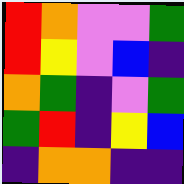[["red", "orange", "violet", "violet", "green"], ["red", "yellow", "violet", "blue", "indigo"], ["orange", "green", "indigo", "violet", "green"], ["green", "red", "indigo", "yellow", "blue"], ["indigo", "orange", "orange", "indigo", "indigo"]]